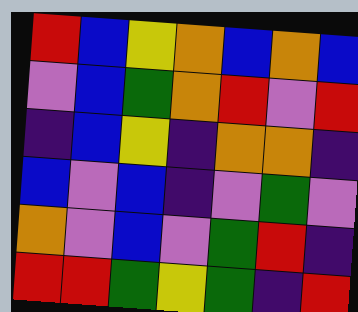[["red", "blue", "yellow", "orange", "blue", "orange", "blue"], ["violet", "blue", "green", "orange", "red", "violet", "red"], ["indigo", "blue", "yellow", "indigo", "orange", "orange", "indigo"], ["blue", "violet", "blue", "indigo", "violet", "green", "violet"], ["orange", "violet", "blue", "violet", "green", "red", "indigo"], ["red", "red", "green", "yellow", "green", "indigo", "red"]]